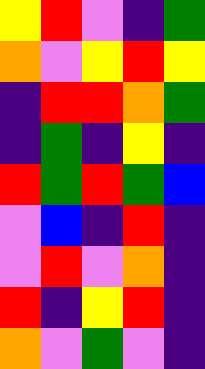[["yellow", "red", "violet", "indigo", "green"], ["orange", "violet", "yellow", "red", "yellow"], ["indigo", "red", "red", "orange", "green"], ["indigo", "green", "indigo", "yellow", "indigo"], ["red", "green", "red", "green", "blue"], ["violet", "blue", "indigo", "red", "indigo"], ["violet", "red", "violet", "orange", "indigo"], ["red", "indigo", "yellow", "red", "indigo"], ["orange", "violet", "green", "violet", "indigo"]]